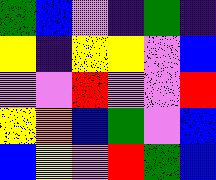[["green", "blue", "violet", "indigo", "green", "indigo"], ["yellow", "indigo", "yellow", "yellow", "violet", "blue"], ["violet", "violet", "red", "violet", "violet", "red"], ["yellow", "orange", "blue", "green", "violet", "blue"], ["blue", "yellow", "violet", "red", "green", "blue"]]